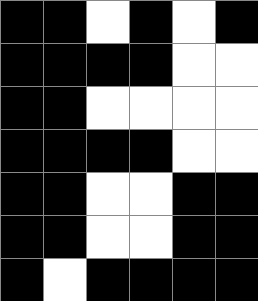[["black", "black", "white", "black", "white", "black"], ["black", "black", "black", "black", "white", "white"], ["black", "black", "white", "white", "white", "white"], ["black", "black", "black", "black", "white", "white"], ["black", "black", "white", "white", "black", "black"], ["black", "black", "white", "white", "black", "black"], ["black", "white", "black", "black", "black", "black"]]